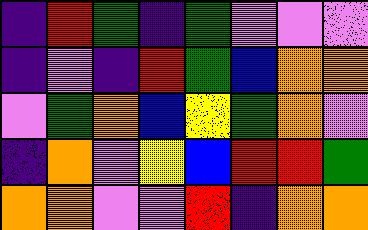[["indigo", "red", "green", "indigo", "green", "violet", "violet", "violet"], ["indigo", "violet", "indigo", "red", "green", "blue", "orange", "orange"], ["violet", "green", "orange", "blue", "yellow", "green", "orange", "violet"], ["indigo", "orange", "violet", "yellow", "blue", "red", "red", "green"], ["orange", "orange", "violet", "violet", "red", "indigo", "orange", "orange"]]